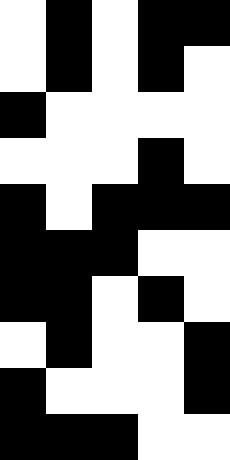[["white", "black", "white", "black", "black"], ["white", "black", "white", "black", "white"], ["black", "white", "white", "white", "white"], ["white", "white", "white", "black", "white"], ["black", "white", "black", "black", "black"], ["black", "black", "black", "white", "white"], ["black", "black", "white", "black", "white"], ["white", "black", "white", "white", "black"], ["black", "white", "white", "white", "black"], ["black", "black", "black", "white", "white"]]